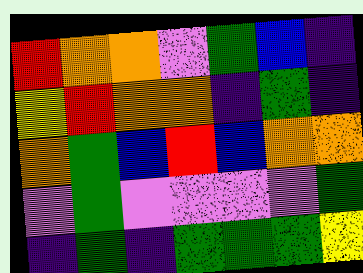[["red", "orange", "orange", "violet", "green", "blue", "indigo"], ["yellow", "red", "orange", "orange", "indigo", "green", "indigo"], ["orange", "green", "blue", "red", "blue", "orange", "orange"], ["violet", "green", "violet", "violet", "violet", "violet", "green"], ["indigo", "green", "indigo", "green", "green", "green", "yellow"]]